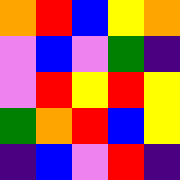[["orange", "red", "blue", "yellow", "orange"], ["violet", "blue", "violet", "green", "indigo"], ["violet", "red", "yellow", "red", "yellow"], ["green", "orange", "red", "blue", "yellow"], ["indigo", "blue", "violet", "red", "indigo"]]